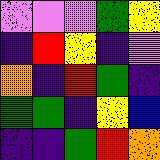[["violet", "violet", "violet", "green", "yellow"], ["indigo", "red", "yellow", "indigo", "violet"], ["orange", "indigo", "red", "green", "indigo"], ["green", "green", "indigo", "yellow", "blue"], ["indigo", "indigo", "green", "red", "orange"]]